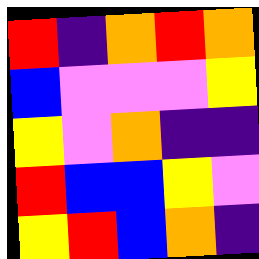[["red", "indigo", "orange", "red", "orange"], ["blue", "violet", "violet", "violet", "yellow"], ["yellow", "violet", "orange", "indigo", "indigo"], ["red", "blue", "blue", "yellow", "violet"], ["yellow", "red", "blue", "orange", "indigo"]]